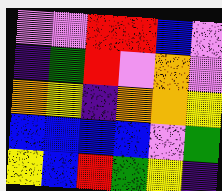[["violet", "violet", "red", "red", "blue", "violet"], ["indigo", "green", "red", "violet", "orange", "violet"], ["orange", "yellow", "indigo", "orange", "orange", "yellow"], ["blue", "blue", "blue", "blue", "violet", "green"], ["yellow", "blue", "red", "green", "yellow", "indigo"]]